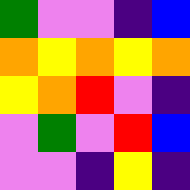[["green", "violet", "violet", "indigo", "blue"], ["orange", "yellow", "orange", "yellow", "orange"], ["yellow", "orange", "red", "violet", "indigo"], ["violet", "green", "violet", "red", "blue"], ["violet", "violet", "indigo", "yellow", "indigo"]]